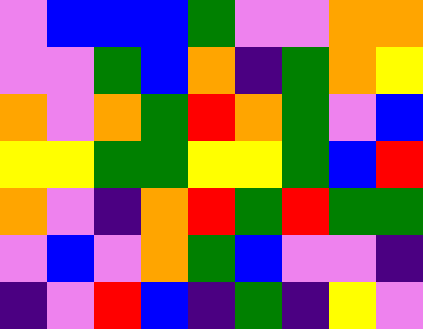[["violet", "blue", "blue", "blue", "green", "violet", "violet", "orange", "orange"], ["violet", "violet", "green", "blue", "orange", "indigo", "green", "orange", "yellow"], ["orange", "violet", "orange", "green", "red", "orange", "green", "violet", "blue"], ["yellow", "yellow", "green", "green", "yellow", "yellow", "green", "blue", "red"], ["orange", "violet", "indigo", "orange", "red", "green", "red", "green", "green"], ["violet", "blue", "violet", "orange", "green", "blue", "violet", "violet", "indigo"], ["indigo", "violet", "red", "blue", "indigo", "green", "indigo", "yellow", "violet"]]